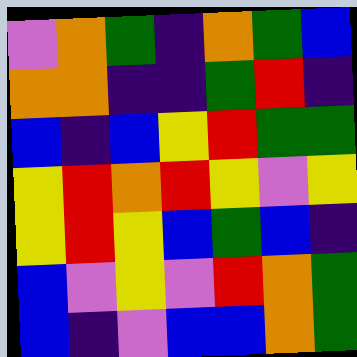[["violet", "orange", "green", "indigo", "orange", "green", "blue"], ["orange", "orange", "indigo", "indigo", "green", "red", "indigo"], ["blue", "indigo", "blue", "yellow", "red", "green", "green"], ["yellow", "red", "orange", "red", "yellow", "violet", "yellow"], ["yellow", "red", "yellow", "blue", "green", "blue", "indigo"], ["blue", "violet", "yellow", "violet", "red", "orange", "green"], ["blue", "indigo", "violet", "blue", "blue", "orange", "green"]]